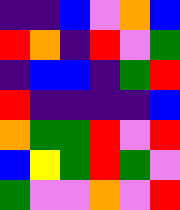[["indigo", "indigo", "blue", "violet", "orange", "blue"], ["red", "orange", "indigo", "red", "violet", "green"], ["indigo", "blue", "blue", "indigo", "green", "red"], ["red", "indigo", "indigo", "indigo", "indigo", "blue"], ["orange", "green", "green", "red", "violet", "red"], ["blue", "yellow", "green", "red", "green", "violet"], ["green", "violet", "violet", "orange", "violet", "red"]]